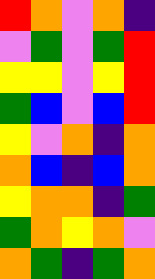[["red", "orange", "violet", "orange", "indigo"], ["violet", "green", "violet", "green", "red"], ["yellow", "yellow", "violet", "yellow", "red"], ["green", "blue", "violet", "blue", "red"], ["yellow", "violet", "orange", "indigo", "orange"], ["orange", "blue", "indigo", "blue", "orange"], ["yellow", "orange", "orange", "indigo", "green"], ["green", "orange", "yellow", "orange", "violet"], ["orange", "green", "indigo", "green", "orange"]]